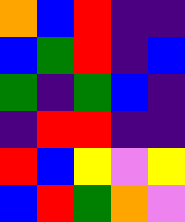[["orange", "blue", "red", "indigo", "indigo"], ["blue", "green", "red", "indigo", "blue"], ["green", "indigo", "green", "blue", "indigo"], ["indigo", "red", "red", "indigo", "indigo"], ["red", "blue", "yellow", "violet", "yellow"], ["blue", "red", "green", "orange", "violet"]]